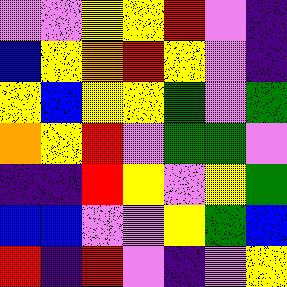[["violet", "violet", "yellow", "yellow", "red", "violet", "indigo"], ["blue", "yellow", "orange", "red", "yellow", "violet", "indigo"], ["yellow", "blue", "yellow", "yellow", "green", "violet", "green"], ["orange", "yellow", "red", "violet", "green", "green", "violet"], ["indigo", "indigo", "red", "yellow", "violet", "yellow", "green"], ["blue", "blue", "violet", "violet", "yellow", "green", "blue"], ["red", "indigo", "red", "violet", "indigo", "violet", "yellow"]]